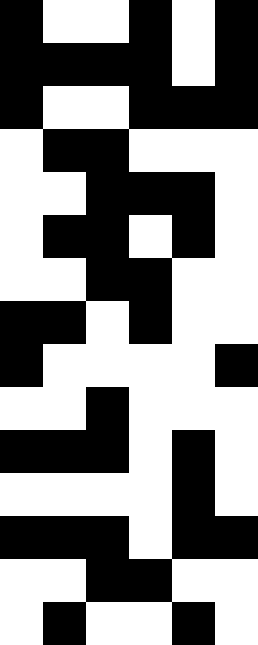[["black", "white", "white", "black", "white", "black"], ["black", "black", "black", "black", "white", "black"], ["black", "white", "white", "black", "black", "black"], ["white", "black", "black", "white", "white", "white"], ["white", "white", "black", "black", "black", "white"], ["white", "black", "black", "white", "black", "white"], ["white", "white", "black", "black", "white", "white"], ["black", "black", "white", "black", "white", "white"], ["black", "white", "white", "white", "white", "black"], ["white", "white", "black", "white", "white", "white"], ["black", "black", "black", "white", "black", "white"], ["white", "white", "white", "white", "black", "white"], ["black", "black", "black", "white", "black", "black"], ["white", "white", "black", "black", "white", "white"], ["white", "black", "white", "white", "black", "white"]]